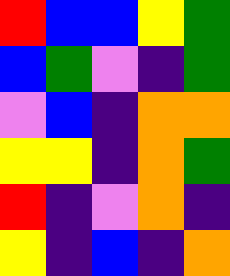[["red", "blue", "blue", "yellow", "green"], ["blue", "green", "violet", "indigo", "green"], ["violet", "blue", "indigo", "orange", "orange"], ["yellow", "yellow", "indigo", "orange", "green"], ["red", "indigo", "violet", "orange", "indigo"], ["yellow", "indigo", "blue", "indigo", "orange"]]